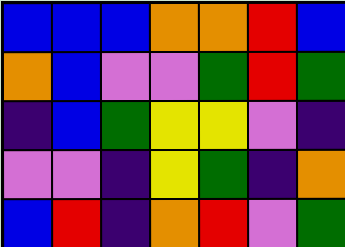[["blue", "blue", "blue", "orange", "orange", "red", "blue"], ["orange", "blue", "violet", "violet", "green", "red", "green"], ["indigo", "blue", "green", "yellow", "yellow", "violet", "indigo"], ["violet", "violet", "indigo", "yellow", "green", "indigo", "orange"], ["blue", "red", "indigo", "orange", "red", "violet", "green"]]